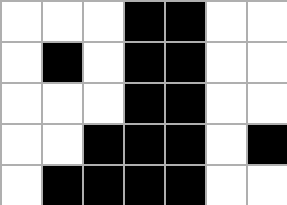[["white", "white", "white", "black", "black", "white", "white"], ["white", "black", "white", "black", "black", "white", "white"], ["white", "white", "white", "black", "black", "white", "white"], ["white", "white", "black", "black", "black", "white", "black"], ["white", "black", "black", "black", "black", "white", "white"]]